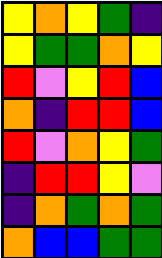[["yellow", "orange", "yellow", "green", "indigo"], ["yellow", "green", "green", "orange", "yellow"], ["red", "violet", "yellow", "red", "blue"], ["orange", "indigo", "red", "red", "blue"], ["red", "violet", "orange", "yellow", "green"], ["indigo", "red", "red", "yellow", "violet"], ["indigo", "orange", "green", "orange", "green"], ["orange", "blue", "blue", "green", "green"]]